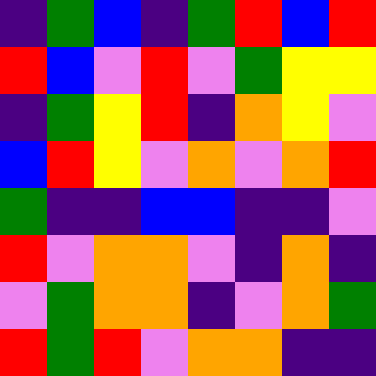[["indigo", "green", "blue", "indigo", "green", "red", "blue", "red"], ["red", "blue", "violet", "red", "violet", "green", "yellow", "yellow"], ["indigo", "green", "yellow", "red", "indigo", "orange", "yellow", "violet"], ["blue", "red", "yellow", "violet", "orange", "violet", "orange", "red"], ["green", "indigo", "indigo", "blue", "blue", "indigo", "indigo", "violet"], ["red", "violet", "orange", "orange", "violet", "indigo", "orange", "indigo"], ["violet", "green", "orange", "orange", "indigo", "violet", "orange", "green"], ["red", "green", "red", "violet", "orange", "orange", "indigo", "indigo"]]